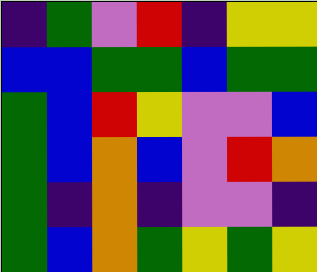[["indigo", "green", "violet", "red", "indigo", "yellow", "yellow"], ["blue", "blue", "green", "green", "blue", "green", "green"], ["green", "blue", "red", "yellow", "violet", "violet", "blue"], ["green", "blue", "orange", "blue", "violet", "red", "orange"], ["green", "indigo", "orange", "indigo", "violet", "violet", "indigo"], ["green", "blue", "orange", "green", "yellow", "green", "yellow"]]